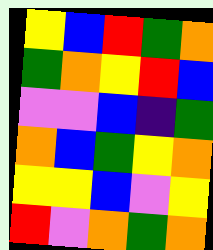[["yellow", "blue", "red", "green", "orange"], ["green", "orange", "yellow", "red", "blue"], ["violet", "violet", "blue", "indigo", "green"], ["orange", "blue", "green", "yellow", "orange"], ["yellow", "yellow", "blue", "violet", "yellow"], ["red", "violet", "orange", "green", "orange"]]